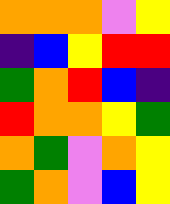[["orange", "orange", "orange", "violet", "yellow"], ["indigo", "blue", "yellow", "red", "red"], ["green", "orange", "red", "blue", "indigo"], ["red", "orange", "orange", "yellow", "green"], ["orange", "green", "violet", "orange", "yellow"], ["green", "orange", "violet", "blue", "yellow"]]